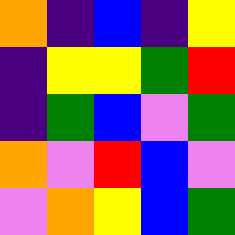[["orange", "indigo", "blue", "indigo", "yellow"], ["indigo", "yellow", "yellow", "green", "red"], ["indigo", "green", "blue", "violet", "green"], ["orange", "violet", "red", "blue", "violet"], ["violet", "orange", "yellow", "blue", "green"]]